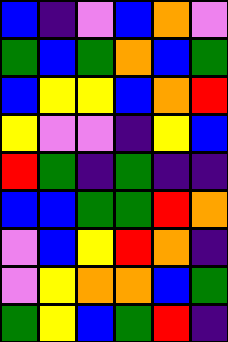[["blue", "indigo", "violet", "blue", "orange", "violet"], ["green", "blue", "green", "orange", "blue", "green"], ["blue", "yellow", "yellow", "blue", "orange", "red"], ["yellow", "violet", "violet", "indigo", "yellow", "blue"], ["red", "green", "indigo", "green", "indigo", "indigo"], ["blue", "blue", "green", "green", "red", "orange"], ["violet", "blue", "yellow", "red", "orange", "indigo"], ["violet", "yellow", "orange", "orange", "blue", "green"], ["green", "yellow", "blue", "green", "red", "indigo"]]